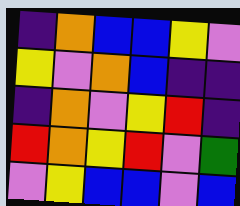[["indigo", "orange", "blue", "blue", "yellow", "violet"], ["yellow", "violet", "orange", "blue", "indigo", "indigo"], ["indigo", "orange", "violet", "yellow", "red", "indigo"], ["red", "orange", "yellow", "red", "violet", "green"], ["violet", "yellow", "blue", "blue", "violet", "blue"]]